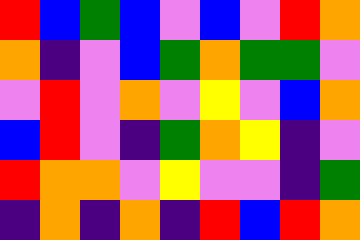[["red", "blue", "green", "blue", "violet", "blue", "violet", "red", "orange"], ["orange", "indigo", "violet", "blue", "green", "orange", "green", "green", "violet"], ["violet", "red", "violet", "orange", "violet", "yellow", "violet", "blue", "orange"], ["blue", "red", "violet", "indigo", "green", "orange", "yellow", "indigo", "violet"], ["red", "orange", "orange", "violet", "yellow", "violet", "violet", "indigo", "green"], ["indigo", "orange", "indigo", "orange", "indigo", "red", "blue", "red", "orange"]]